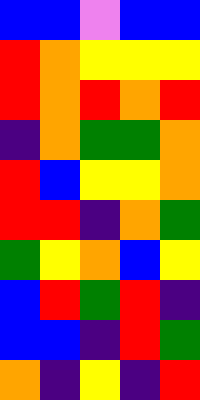[["blue", "blue", "violet", "blue", "blue"], ["red", "orange", "yellow", "yellow", "yellow"], ["red", "orange", "red", "orange", "red"], ["indigo", "orange", "green", "green", "orange"], ["red", "blue", "yellow", "yellow", "orange"], ["red", "red", "indigo", "orange", "green"], ["green", "yellow", "orange", "blue", "yellow"], ["blue", "red", "green", "red", "indigo"], ["blue", "blue", "indigo", "red", "green"], ["orange", "indigo", "yellow", "indigo", "red"]]